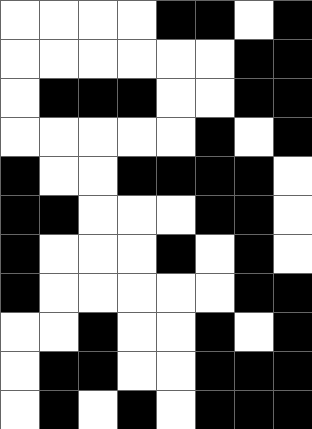[["white", "white", "white", "white", "black", "black", "white", "black"], ["white", "white", "white", "white", "white", "white", "black", "black"], ["white", "black", "black", "black", "white", "white", "black", "black"], ["white", "white", "white", "white", "white", "black", "white", "black"], ["black", "white", "white", "black", "black", "black", "black", "white"], ["black", "black", "white", "white", "white", "black", "black", "white"], ["black", "white", "white", "white", "black", "white", "black", "white"], ["black", "white", "white", "white", "white", "white", "black", "black"], ["white", "white", "black", "white", "white", "black", "white", "black"], ["white", "black", "black", "white", "white", "black", "black", "black"], ["white", "black", "white", "black", "white", "black", "black", "black"]]